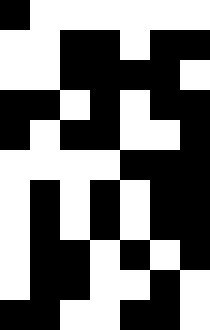[["black", "white", "white", "white", "white", "white", "white"], ["white", "white", "black", "black", "white", "black", "black"], ["white", "white", "black", "black", "black", "black", "white"], ["black", "black", "white", "black", "white", "black", "black"], ["black", "white", "black", "black", "white", "white", "black"], ["white", "white", "white", "white", "black", "black", "black"], ["white", "black", "white", "black", "white", "black", "black"], ["white", "black", "white", "black", "white", "black", "black"], ["white", "black", "black", "white", "black", "white", "black"], ["white", "black", "black", "white", "white", "black", "white"], ["black", "black", "white", "white", "black", "black", "white"]]